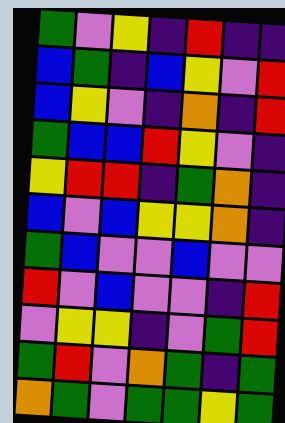[["green", "violet", "yellow", "indigo", "red", "indigo", "indigo"], ["blue", "green", "indigo", "blue", "yellow", "violet", "red"], ["blue", "yellow", "violet", "indigo", "orange", "indigo", "red"], ["green", "blue", "blue", "red", "yellow", "violet", "indigo"], ["yellow", "red", "red", "indigo", "green", "orange", "indigo"], ["blue", "violet", "blue", "yellow", "yellow", "orange", "indigo"], ["green", "blue", "violet", "violet", "blue", "violet", "violet"], ["red", "violet", "blue", "violet", "violet", "indigo", "red"], ["violet", "yellow", "yellow", "indigo", "violet", "green", "red"], ["green", "red", "violet", "orange", "green", "indigo", "green"], ["orange", "green", "violet", "green", "green", "yellow", "green"]]